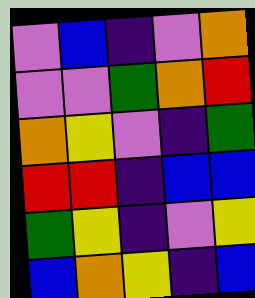[["violet", "blue", "indigo", "violet", "orange"], ["violet", "violet", "green", "orange", "red"], ["orange", "yellow", "violet", "indigo", "green"], ["red", "red", "indigo", "blue", "blue"], ["green", "yellow", "indigo", "violet", "yellow"], ["blue", "orange", "yellow", "indigo", "blue"]]